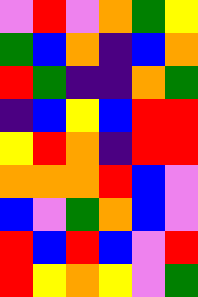[["violet", "red", "violet", "orange", "green", "yellow"], ["green", "blue", "orange", "indigo", "blue", "orange"], ["red", "green", "indigo", "indigo", "orange", "green"], ["indigo", "blue", "yellow", "blue", "red", "red"], ["yellow", "red", "orange", "indigo", "red", "red"], ["orange", "orange", "orange", "red", "blue", "violet"], ["blue", "violet", "green", "orange", "blue", "violet"], ["red", "blue", "red", "blue", "violet", "red"], ["red", "yellow", "orange", "yellow", "violet", "green"]]